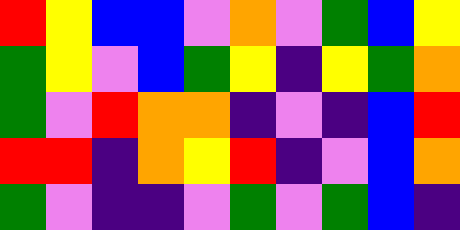[["red", "yellow", "blue", "blue", "violet", "orange", "violet", "green", "blue", "yellow"], ["green", "yellow", "violet", "blue", "green", "yellow", "indigo", "yellow", "green", "orange"], ["green", "violet", "red", "orange", "orange", "indigo", "violet", "indigo", "blue", "red"], ["red", "red", "indigo", "orange", "yellow", "red", "indigo", "violet", "blue", "orange"], ["green", "violet", "indigo", "indigo", "violet", "green", "violet", "green", "blue", "indigo"]]